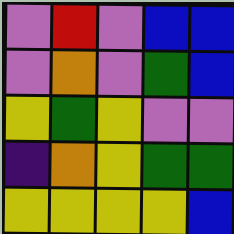[["violet", "red", "violet", "blue", "blue"], ["violet", "orange", "violet", "green", "blue"], ["yellow", "green", "yellow", "violet", "violet"], ["indigo", "orange", "yellow", "green", "green"], ["yellow", "yellow", "yellow", "yellow", "blue"]]